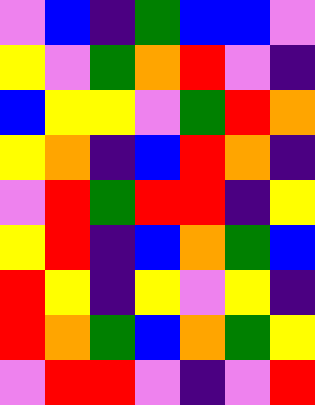[["violet", "blue", "indigo", "green", "blue", "blue", "violet"], ["yellow", "violet", "green", "orange", "red", "violet", "indigo"], ["blue", "yellow", "yellow", "violet", "green", "red", "orange"], ["yellow", "orange", "indigo", "blue", "red", "orange", "indigo"], ["violet", "red", "green", "red", "red", "indigo", "yellow"], ["yellow", "red", "indigo", "blue", "orange", "green", "blue"], ["red", "yellow", "indigo", "yellow", "violet", "yellow", "indigo"], ["red", "orange", "green", "blue", "orange", "green", "yellow"], ["violet", "red", "red", "violet", "indigo", "violet", "red"]]